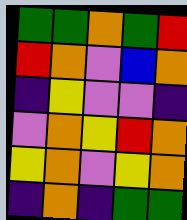[["green", "green", "orange", "green", "red"], ["red", "orange", "violet", "blue", "orange"], ["indigo", "yellow", "violet", "violet", "indigo"], ["violet", "orange", "yellow", "red", "orange"], ["yellow", "orange", "violet", "yellow", "orange"], ["indigo", "orange", "indigo", "green", "green"]]